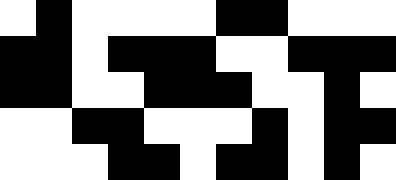[["white", "black", "white", "white", "white", "white", "black", "black", "white", "white", "white"], ["black", "black", "white", "black", "black", "black", "white", "white", "black", "black", "black"], ["black", "black", "white", "white", "black", "black", "black", "white", "white", "black", "white"], ["white", "white", "black", "black", "white", "white", "white", "black", "white", "black", "black"], ["white", "white", "white", "black", "black", "white", "black", "black", "white", "black", "white"]]